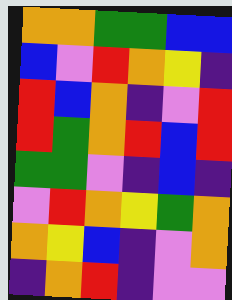[["orange", "orange", "green", "green", "blue", "blue"], ["blue", "violet", "red", "orange", "yellow", "indigo"], ["red", "blue", "orange", "indigo", "violet", "red"], ["red", "green", "orange", "red", "blue", "red"], ["green", "green", "violet", "indigo", "blue", "indigo"], ["violet", "red", "orange", "yellow", "green", "orange"], ["orange", "yellow", "blue", "indigo", "violet", "orange"], ["indigo", "orange", "red", "indigo", "violet", "violet"]]